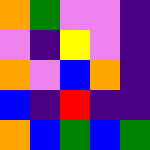[["orange", "green", "violet", "violet", "indigo"], ["violet", "indigo", "yellow", "violet", "indigo"], ["orange", "violet", "blue", "orange", "indigo"], ["blue", "indigo", "red", "indigo", "indigo"], ["orange", "blue", "green", "blue", "green"]]